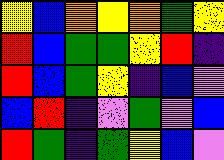[["yellow", "blue", "orange", "yellow", "orange", "green", "yellow"], ["red", "blue", "green", "green", "yellow", "red", "indigo"], ["red", "blue", "green", "yellow", "indigo", "blue", "violet"], ["blue", "red", "indigo", "violet", "green", "violet", "blue"], ["red", "green", "indigo", "green", "yellow", "blue", "violet"]]